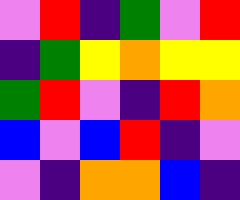[["violet", "red", "indigo", "green", "violet", "red"], ["indigo", "green", "yellow", "orange", "yellow", "yellow"], ["green", "red", "violet", "indigo", "red", "orange"], ["blue", "violet", "blue", "red", "indigo", "violet"], ["violet", "indigo", "orange", "orange", "blue", "indigo"]]